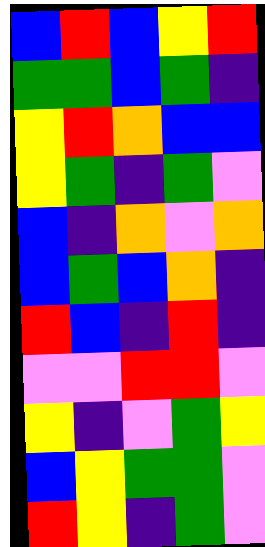[["blue", "red", "blue", "yellow", "red"], ["green", "green", "blue", "green", "indigo"], ["yellow", "red", "orange", "blue", "blue"], ["yellow", "green", "indigo", "green", "violet"], ["blue", "indigo", "orange", "violet", "orange"], ["blue", "green", "blue", "orange", "indigo"], ["red", "blue", "indigo", "red", "indigo"], ["violet", "violet", "red", "red", "violet"], ["yellow", "indigo", "violet", "green", "yellow"], ["blue", "yellow", "green", "green", "violet"], ["red", "yellow", "indigo", "green", "violet"]]